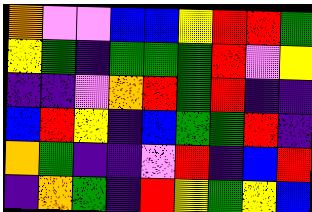[["orange", "violet", "violet", "blue", "blue", "yellow", "red", "red", "green"], ["yellow", "green", "indigo", "green", "green", "green", "red", "violet", "yellow"], ["indigo", "indigo", "violet", "orange", "red", "green", "red", "indigo", "indigo"], ["blue", "red", "yellow", "indigo", "blue", "green", "green", "red", "indigo"], ["orange", "green", "indigo", "indigo", "violet", "red", "indigo", "blue", "red"], ["indigo", "orange", "green", "indigo", "red", "yellow", "green", "yellow", "blue"]]